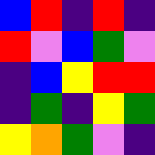[["blue", "red", "indigo", "red", "indigo"], ["red", "violet", "blue", "green", "violet"], ["indigo", "blue", "yellow", "red", "red"], ["indigo", "green", "indigo", "yellow", "green"], ["yellow", "orange", "green", "violet", "indigo"]]